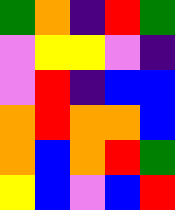[["green", "orange", "indigo", "red", "green"], ["violet", "yellow", "yellow", "violet", "indigo"], ["violet", "red", "indigo", "blue", "blue"], ["orange", "red", "orange", "orange", "blue"], ["orange", "blue", "orange", "red", "green"], ["yellow", "blue", "violet", "blue", "red"]]